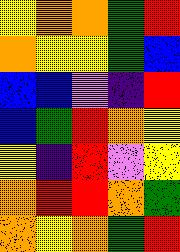[["yellow", "orange", "orange", "green", "red"], ["orange", "yellow", "yellow", "green", "blue"], ["blue", "blue", "violet", "indigo", "red"], ["blue", "green", "red", "orange", "yellow"], ["yellow", "indigo", "red", "violet", "yellow"], ["orange", "red", "red", "orange", "green"], ["orange", "yellow", "orange", "green", "red"]]